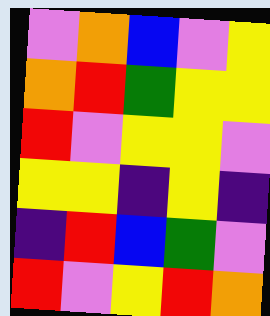[["violet", "orange", "blue", "violet", "yellow"], ["orange", "red", "green", "yellow", "yellow"], ["red", "violet", "yellow", "yellow", "violet"], ["yellow", "yellow", "indigo", "yellow", "indigo"], ["indigo", "red", "blue", "green", "violet"], ["red", "violet", "yellow", "red", "orange"]]